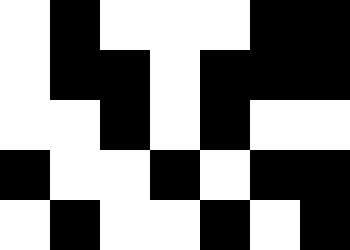[["white", "black", "white", "white", "white", "black", "black"], ["white", "black", "black", "white", "black", "black", "black"], ["white", "white", "black", "white", "black", "white", "white"], ["black", "white", "white", "black", "white", "black", "black"], ["white", "black", "white", "white", "black", "white", "black"]]